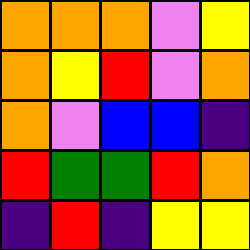[["orange", "orange", "orange", "violet", "yellow"], ["orange", "yellow", "red", "violet", "orange"], ["orange", "violet", "blue", "blue", "indigo"], ["red", "green", "green", "red", "orange"], ["indigo", "red", "indigo", "yellow", "yellow"]]